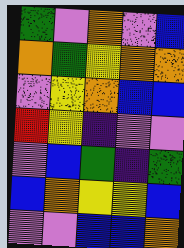[["green", "violet", "orange", "violet", "blue"], ["orange", "green", "yellow", "orange", "orange"], ["violet", "yellow", "orange", "blue", "blue"], ["red", "yellow", "indigo", "violet", "violet"], ["violet", "blue", "green", "indigo", "green"], ["blue", "orange", "yellow", "yellow", "blue"], ["violet", "violet", "blue", "blue", "orange"]]